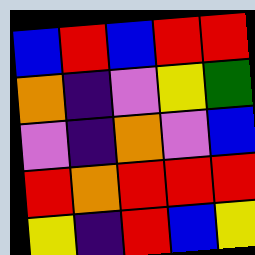[["blue", "red", "blue", "red", "red"], ["orange", "indigo", "violet", "yellow", "green"], ["violet", "indigo", "orange", "violet", "blue"], ["red", "orange", "red", "red", "red"], ["yellow", "indigo", "red", "blue", "yellow"]]